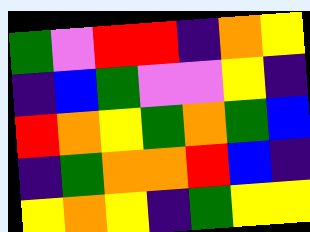[["green", "violet", "red", "red", "indigo", "orange", "yellow"], ["indigo", "blue", "green", "violet", "violet", "yellow", "indigo"], ["red", "orange", "yellow", "green", "orange", "green", "blue"], ["indigo", "green", "orange", "orange", "red", "blue", "indigo"], ["yellow", "orange", "yellow", "indigo", "green", "yellow", "yellow"]]